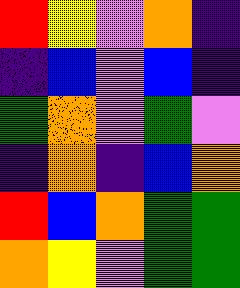[["red", "yellow", "violet", "orange", "indigo"], ["indigo", "blue", "violet", "blue", "indigo"], ["green", "orange", "violet", "green", "violet"], ["indigo", "orange", "indigo", "blue", "orange"], ["red", "blue", "orange", "green", "green"], ["orange", "yellow", "violet", "green", "green"]]